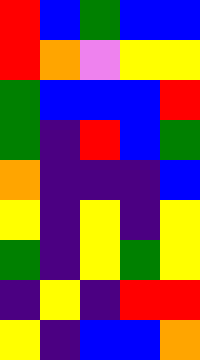[["red", "blue", "green", "blue", "blue"], ["red", "orange", "violet", "yellow", "yellow"], ["green", "blue", "blue", "blue", "red"], ["green", "indigo", "red", "blue", "green"], ["orange", "indigo", "indigo", "indigo", "blue"], ["yellow", "indigo", "yellow", "indigo", "yellow"], ["green", "indigo", "yellow", "green", "yellow"], ["indigo", "yellow", "indigo", "red", "red"], ["yellow", "indigo", "blue", "blue", "orange"]]